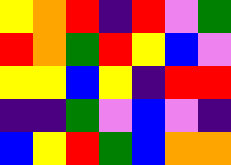[["yellow", "orange", "red", "indigo", "red", "violet", "green"], ["red", "orange", "green", "red", "yellow", "blue", "violet"], ["yellow", "yellow", "blue", "yellow", "indigo", "red", "red"], ["indigo", "indigo", "green", "violet", "blue", "violet", "indigo"], ["blue", "yellow", "red", "green", "blue", "orange", "orange"]]